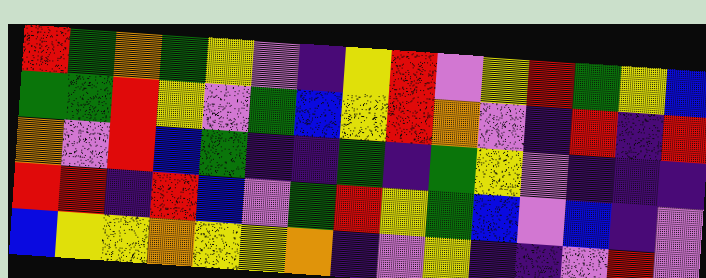[["red", "green", "orange", "green", "yellow", "violet", "indigo", "yellow", "red", "violet", "yellow", "red", "green", "yellow", "blue"], ["green", "green", "red", "yellow", "violet", "green", "blue", "yellow", "red", "orange", "violet", "indigo", "red", "indigo", "red"], ["orange", "violet", "red", "blue", "green", "indigo", "indigo", "green", "indigo", "green", "yellow", "violet", "indigo", "indigo", "indigo"], ["red", "red", "indigo", "red", "blue", "violet", "green", "red", "yellow", "green", "blue", "violet", "blue", "indigo", "violet"], ["blue", "yellow", "yellow", "orange", "yellow", "yellow", "orange", "indigo", "violet", "yellow", "indigo", "indigo", "violet", "red", "violet"]]